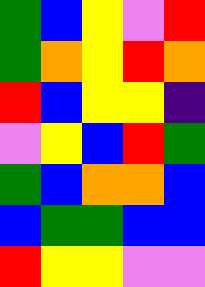[["green", "blue", "yellow", "violet", "red"], ["green", "orange", "yellow", "red", "orange"], ["red", "blue", "yellow", "yellow", "indigo"], ["violet", "yellow", "blue", "red", "green"], ["green", "blue", "orange", "orange", "blue"], ["blue", "green", "green", "blue", "blue"], ["red", "yellow", "yellow", "violet", "violet"]]